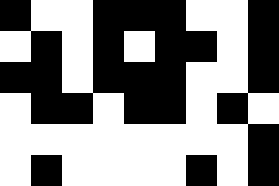[["black", "white", "white", "black", "black", "black", "white", "white", "black"], ["white", "black", "white", "black", "white", "black", "black", "white", "black"], ["black", "black", "white", "black", "black", "black", "white", "white", "black"], ["white", "black", "black", "white", "black", "black", "white", "black", "white"], ["white", "white", "white", "white", "white", "white", "white", "white", "black"], ["white", "black", "white", "white", "white", "white", "black", "white", "black"]]